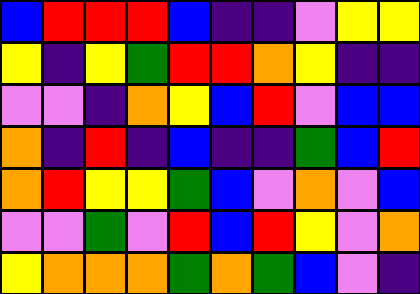[["blue", "red", "red", "red", "blue", "indigo", "indigo", "violet", "yellow", "yellow"], ["yellow", "indigo", "yellow", "green", "red", "red", "orange", "yellow", "indigo", "indigo"], ["violet", "violet", "indigo", "orange", "yellow", "blue", "red", "violet", "blue", "blue"], ["orange", "indigo", "red", "indigo", "blue", "indigo", "indigo", "green", "blue", "red"], ["orange", "red", "yellow", "yellow", "green", "blue", "violet", "orange", "violet", "blue"], ["violet", "violet", "green", "violet", "red", "blue", "red", "yellow", "violet", "orange"], ["yellow", "orange", "orange", "orange", "green", "orange", "green", "blue", "violet", "indigo"]]